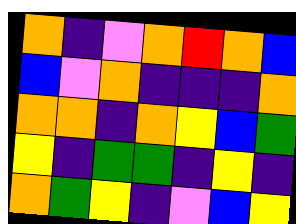[["orange", "indigo", "violet", "orange", "red", "orange", "blue"], ["blue", "violet", "orange", "indigo", "indigo", "indigo", "orange"], ["orange", "orange", "indigo", "orange", "yellow", "blue", "green"], ["yellow", "indigo", "green", "green", "indigo", "yellow", "indigo"], ["orange", "green", "yellow", "indigo", "violet", "blue", "yellow"]]